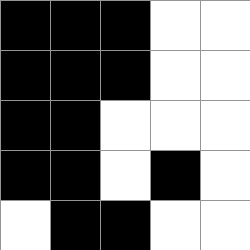[["black", "black", "black", "white", "white"], ["black", "black", "black", "white", "white"], ["black", "black", "white", "white", "white"], ["black", "black", "white", "black", "white"], ["white", "black", "black", "white", "white"]]